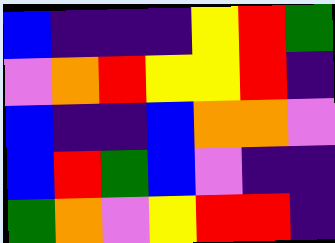[["blue", "indigo", "indigo", "indigo", "yellow", "red", "green"], ["violet", "orange", "red", "yellow", "yellow", "red", "indigo"], ["blue", "indigo", "indigo", "blue", "orange", "orange", "violet"], ["blue", "red", "green", "blue", "violet", "indigo", "indigo"], ["green", "orange", "violet", "yellow", "red", "red", "indigo"]]